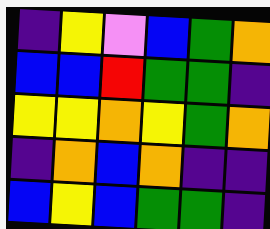[["indigo", "yellow", "violet", "blue", "green", "orange"], ["blue", "blue", "red", "green", "green", "indigo"], ["yellow", "yellow", "orange", "yellow", "green", "orange"], ["indigo", "orange", "blue", "orange", "indigo", "indigo"], ["blue", "yellow", "blue", "green", "green", "indigo"]]